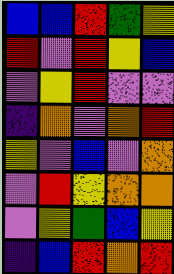[["blue", "blue", "red", "green", "yellow"], ["red", "violet", "red", "yellow", "blue"], ["violet", "yellow", "red", "violet", "violet"], ["indigo", "orange", "violet", "orange", "red"], ["yellow", "violet", "blue", "violet", "orange"], ["violet", "red", "yellow", "orange", "orange"], ["violet", "yellow", "green", "blue", "yellow"], ["indigo", "blue", "red", "orange", "red"]]